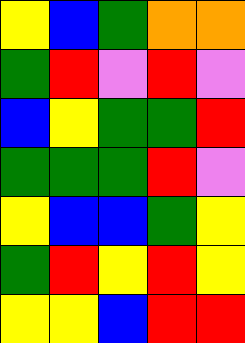[["yellow", "blue", "green", "orange", "orange"], ["green", "red", "violet", "red", "violet"], ["blue", "yellow", "green", "green", "red"], ["green", "green", "green", "red", "violet"], ["yellow", "blue", "blue", "green", "yellow"], ["green", "red", "yellow", "red", "yellow"], ["yellow", "yellow", "blue", "red", "red"]]